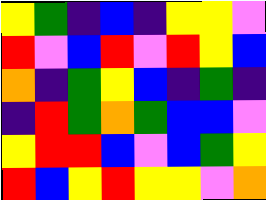[["yellow", "green", "indigo", "blue", "indigo", "yellow", "yellow", "violet"], ["red", "violet", "blue", "red", "violet", "red", "yellow", "blue"], ["orange", "indigo", "green", "yellow", "blue", "indigo", "green", "indigo"], ["indigo", "red", "green", "orange", "green", "blue", "blue", "violet"], ["yellow", "red", "red", "blue", "violet", "blue", "green", "yellow"], ["red", "blue", "yellow", "red", "yellow", "yellow", "violet", "orange"]]